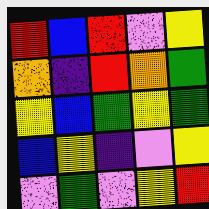[["red", "blue", "red", "violet", "yellow"], ["orange", "indigo", "red", "orange", "green"], ["yellow", "blue", "green", "yellow", "green"], ["blue", "yellow", "indigo", "violet", "yellow"], ["violet", "green", "violet", "yellow", "red"]]